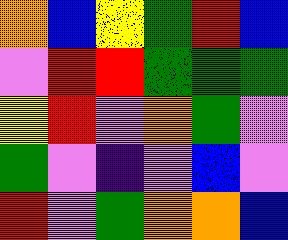[["orange", "blue", "yellow", "green", "red", "blue"], ["violet", "red", "red", "green", "green", "green"], ["yellow", "red", "violet", "orange", "green", "violet"], ["green", "violet", "indigo", "violet", "blue", "violet"], ["red", "violet", "green", "orange", "orange", "blue"]]